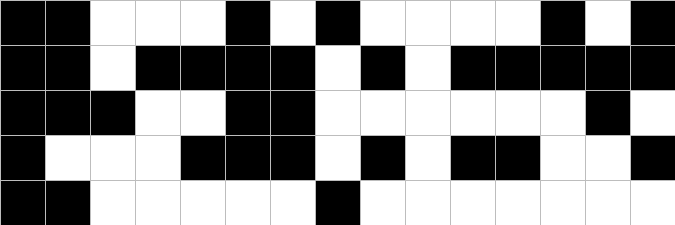[["black", "black", "white", "white", "white", "black", "white", "black", "white", "white", "white", "white", "black", "white", "black"], ["black", "black", "white", "black", "black", "black", "black", "white", "black", "white", "black", "black", "black", "black", "black"], ["black", "black", "black", "white", "white", "black", "black", "white", "white", "white", "white", "white", "white", "black", "white"], ["black", "white", "white", "white", "black", "black", "black", "white", "black", "white", "black", "black", "white", "white", "black"], ["black", "black", "white", "white", "white", "white", "white", "black", "white", "white", "white", "white", "white", "white", "white"]]